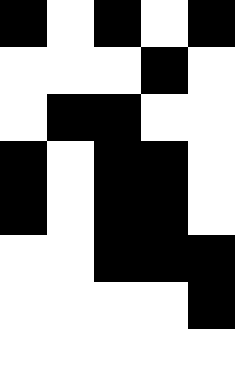[["black", "white", "black", "white", "black"], ["white", "white", "white", "black", "white"], ["white", "black", "black", "white", "white"], ["black", "white", "black", "black", "white"], ["black", "white", "black", "black", "white"], ["white", "white", "black", "black", "black"], ["white", "white", "white", "white", "black"], ["white", "white", "white", "white", "white"]]